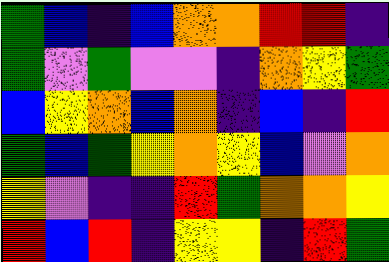[["green", "blue", "indigo", "blue", "orange", "orange", "red", "red", "indigo"], ["green", "violet", "green", "violet", "violet", "indigo", "orange", "yellow", "green"], ["blue", "yellow", "orange", "blue", "orange", "indigo", "blue", "indigo", "red"], ["green", "blue", "green", "yellow", "orange", "yellow", "blue", "violet", "orange"], ["yellow", "violet", "indigo", "indigo", "red", "green", "orange", "orange", "yellow"], ["red", "blue", "red", "indigo", "yellow", "yellow", "indigo", "red", "green"]]